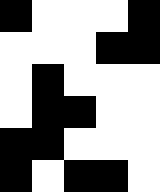[["black", "white", "white", "white", "black"], ["white", "white", "white", "black", "black"], ["white", "black", "white", "white", "white"], ["white", "black", "black", "white", "white"], ["black", "black", "white", "white", "white"], ["black", "white", "black", "black", "white"]]